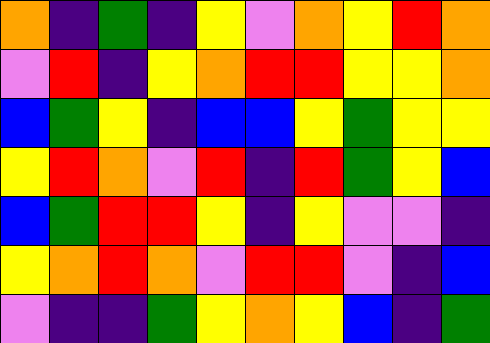[["orange", "indigo", "green", "indigo", "yellow", "violet", "orange", "yellow", "red", "orange"], ["violet", "red", "indigo", "yellow", "orange", "red", "red", "yellow", "yellow", "orange"], ["blue", "green", "yellow", "indigo", "blue", "blue", "yellow", "green", "yellow", "yellow"], ["yellow", "red", "orange", "violet", "red", "indigo", "red", "green", "yellow", "blue"], ["blue", "green", "red", "red", "yellow", "indigo", "yellow", "violet", "violet", "indigo"], ["yellow", "orange", "red", "orange", "violet", "red", "red", "violet", "indigo", "blue"], ["violet", "indigo", "indigo", "green", "yellow", "orange", "yellow", "blue", "indigo", "green"]]